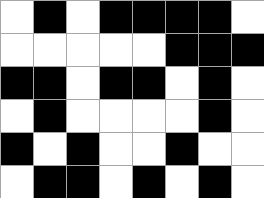[["white", "black", "white", "black", "black", "black", "black", "white"], ["white", "white", "white", "white", "white", "black", "black", "black"], ["black", "black", "white", "black", "black", "white", "black", "white"], ["white", "black", "white", "white", "white", "white", "black", "white"], ["black", "white", "black", "white", "white", "black", "white", "white"], ["white", "black", "black", "white", "black", "white", "black", "white"]]